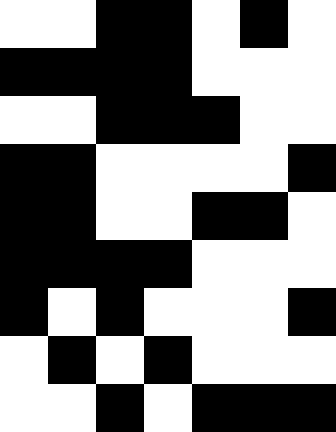[["white", "white", "black", "black", "white", "black", "white"], ["black", "black", "black", "black", "white", "white", "white"], ["white", "white", "black", "black", "black", "white", "white"], ["black", "black", "white", "white", "white", "white", "black"], ["black", "black", "white", "white", "black", "black", "white"], ["black", "black", "black", "black", "white", "white", "white"], ["black", "white", "black", "white", "white", "white", "black"], ["white", "black", "white", "black", "white", "white", "white"], ["white", "white", "black", "white", "black", "black", "black"]]